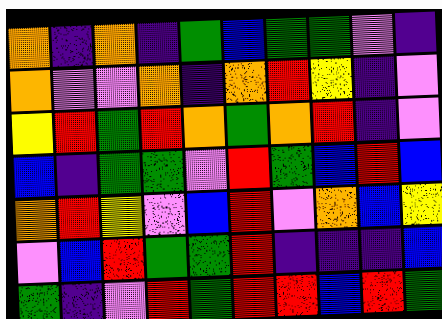[["orange", "indigo", "orange", "indigo", "green", "blue", "green", "green", "violet", "indigo"], ["orange", "violet", "violet", "orange", "indigo", "orange", "red", "yellow", "indigo", "violet"], ["yellow", "red", "green", "red", "orange", "green", "orange", "red", "indigo", "violet"], ["blue", "indigo", "green", "green", "violet", "red", "green", "blue", "red", "blue"], ["orange", "red", "yellow", "violet", "blue", "red", "violet", "orange", "blue", "yellow"], ["violet", "blue", "red", "green", "green", "red", "indigo", "indigo", "indigo", "blue"], ["green", "indigo", "violet", "red", "green", "red", "red", "blue", "red", "green"]]